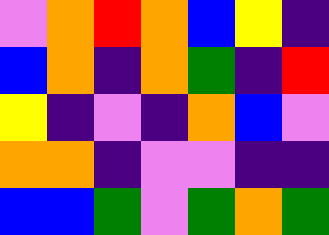[["violet", "orange", "red", "orange", "blue", "yellow", "indigo"], ["blue", "orange", "indigo", "orange", "green", "indigo", "red"], ["yellow", "indigo", "violet", "indigo", "orange", "blue", "violet"], ["orange", "orange", "indigo", "violet", "violet", "indigo", "indigo"], ["blue", "blue", "green", "violet", "green", "orange", "green"]]